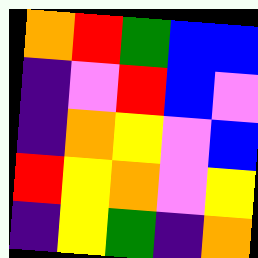[["orange", "red", "green", "blue", "blue"], ["indigo", "violet", "red", "blue", "violet"], ["indigo", "orange", "yellow", "violet", "blue"], ["red", "yellow", "orange", "violet", "yellow"], ["indigo", "yellow", "green", "indigo", "orange"]]